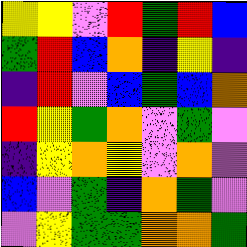[["yellow", "yellow", "violet", "red", "green", "red", "blue"], ["green", "red", "blue", "orange", "indigo", "yellow", "indigo"], ["indigo", "red", "violet", "blue", "green", "blue", "orange"], ["red", "yellow", "green", "orange", "violet", "green", "violet"], ["indigo", "yellow", "orange", "yellow", "violet", "orange", "violet"], ["blue", "violet", "green", "indigo", "orange", "green", "violet"], ["violet", "yellow", "green", "green", "orange", "orange", "green"]]